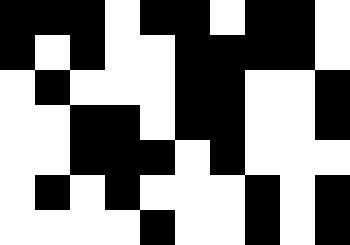[["black", "black", "black", "white", "black", "black", "white", "black", "black", "white"], ["black", "white", "black", "white", "white", "black", "black", "black", "black", "white"], ["white", "black", "white", "white", "white", "black", "black", "white", "white", "black"], ["white", "white", "black", "black", "white", "black", "black", "white", "white", "black"], ["white", "white", "black", "black", "black", "white", "black", "white", "white", "white"], ["white", "black", "white", "black", "white", "white", "white", "black", "white", "black"], ["white", "white", "white", "white", "black", "white", "white", "black", "white", "black"]]